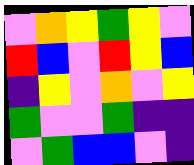[["violet", "orange", "yellow", "green", "yellow", "violet"], ["red", "blue", "violet", "red", "yellow", "blue"], ["indigo", "yellow", "violet", "orange", "violet", "yellow"], ["green", "violet", "violet", "green", "indigo", "indigo"], ["violet", "green", "blue", "blue", "violet", "indigo"]]